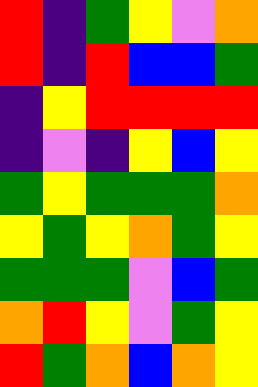[["red", "indigo", "green", "yellow", "violet", "orange"], ["red", "indigo", "red", "blue", "blue", "green"], ["indigo", "yellow", "red", "red", "red", "red"], ["indigo", "violet", "indigo", "yellow", "blue", "yellow"], ["green", "yellow", "green", "green", "green", "orange"], ["yellow", "green", "yellow", "orange", "green", "yellow"], ["green", "green", "green", "violet", "blue", "green"], ["orange", "red", "yellow", "violet", "green", "yellow"], ["red", "green", "orange", "blue", "orange", "yellow"]]